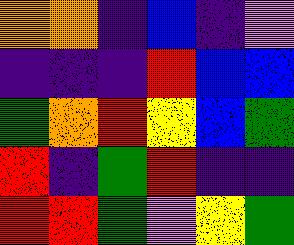[["orange", "orange", "indigo", "blue", "indigo", "violet"], ["indigo", "indigo", "indigo", "red", "blue", "blue"], ["green", "orange", "red", "yellow", "blue", "green"], ["red", "indigo", "green", "red", "indigo", "indigo"], ["red", "red", "green", "violet", "yellow", "green"]]